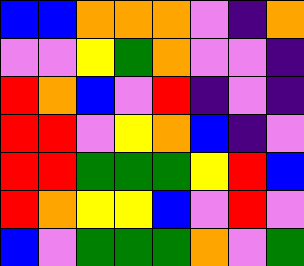[["blue", "blue", "orange", "orange", "orange", "violet", "indigo", "orange"], ["violet", "violet", "yellow", "green", "orange", "violet", "violet", "indigo"], ["red", "orange", "blue", "violet", "red", "indigo", "violet", "indigo"], ["red", "red", "violet", "yellow", "orange", "blue", "indigo", "violet"], ["red", "red", "green", "green", "green", "yellow", "red", "blue"], ["red", "orange", "yellow", "yellow", "blue", "violet", "red", "violet"], ["blue", "violet", "green", "green", "green", "orange", "violet", "green"]]